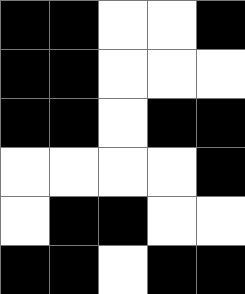[["black", "black", "white", "white", "black"], ["black", "black", "white", "white", "white"], ["black", "black", "white", "black", "black"], ["white", "white", "white", "white", "black"], ["white", "black", "black", "white", "white"], ["black", "black", "white", "black", "black"]]